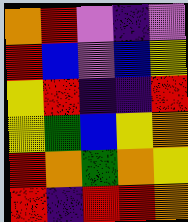[["orange", "red", "violet", "indigo", "violet"], ["red", "blue", "violet", "blue", "yellow"], ["yellow", "red", "indigo", "indigo", "red"], ["yellow", "green", "blue", "yellow", "orange"], ["red", "orange", "green", "orange", "yellow"], ["red", "indigo", "red", "red", "orange"]]